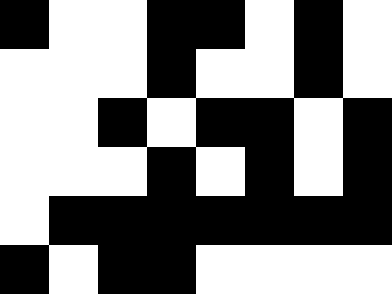[["black", "white", "white", "black", "black", "white", "black", "white"], ["white", "white", "white", "black", "white", "white", "black", "white"], ["white", "white", "black", "white", "black", "black", "white", "black"], ["white", "white", "white", "black", "white", "black", "white", "black"], ["white", "black", "black", "black", "black", "black", "black", "black"], ["black", "white", "black", "black", "white", "white", "white", "white"]]